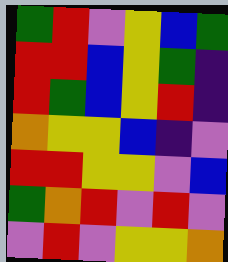[["green", "red", "violet", "yellow", "blue", "green"], ["red", "red", "blue", "yellow", "green", "indigo"], ["red", "green", "blue", "yellow", "red", "indigo"], ["orange", "yellow", "yellow", "blue", "indigo", "violet"], ["red", "red", "yellow", "yellow", "violet", "blue"], ["green", "orange", "red", "violet", "red", "violet"], ["violet", "red", "violet", "yellow", "yellow", "orange"]]